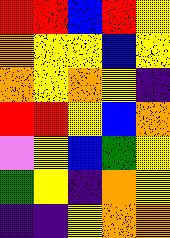[["red", "red", "blue", "red", "yellow"], ["orange", "yellow", "yellow", "blue", "yellow"], ["orange", "yellow", "orange", "yellow", "indigo"], ["red", "red", "yellow", "blue", "orange"], ["violet", "yellow", "blue", "green", "yellow"], ["green", "yellow", "indigo", "orange", "yellow"], ["indigo", "indigo", "yellow", "orange", "orange"]]